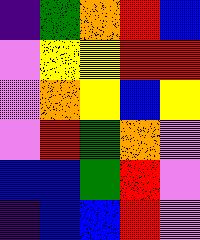[["indigo", "green", "orange", "red", "blue"], ["violet", "yellow", "yellow", "red", "red"], ["violet", "orange", "yellow", "blue", "yellow"], ["violet", "red", "green", "orange", "violet"], ["blue", "blue", "green", "red", "violet"], ["indigo", "blue", "blue", "red", "violet"]]